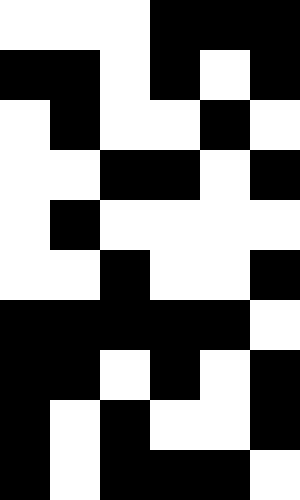[["white", "white", "white", "black", "black", "black"], ["black", "black", "white", "black", "white", "black"], ["white", "black", "white", "white", "black", "white"], ["white", "white", "black", "black", "white", "black"], ["white", "black", "white", "white", "white", "white"], ["white", "white", "black", "white", "white", "black"], ["black", "black", "black", "black", "black", "white"], ["black", "black", "white", "black", "white", "black"], ["black", "white", "black", "white", "white", "black"], ["black", "white", "black", "black", "black", "white"]]